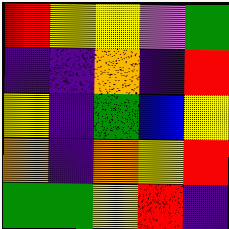[["red", "yellow", "yellow", "violet", "green"], ["indigo", "indigo", "orange", "indigo", "red"], ["yellow", "indigo", "green", "blue", "yellow"], ["orange", "indigo", "orange", "yellow", "red"], ["green", "green", "yellow", "red", "indigo"]]